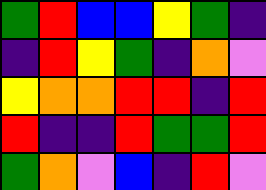[["green", "red", "blue", "blue", "yellow", "green", "indigo"], ["indigo", "red", "yellow", "green", "indigo", "orange", "violet"], ["yellow", "orange", "orange", "red", "red", "indigo", "red"], ["red", "indigo", "indigo", "red", "green", "green", "red"], ["green", "orange", "violet", "blue", "indigo", "red", "violet"]]